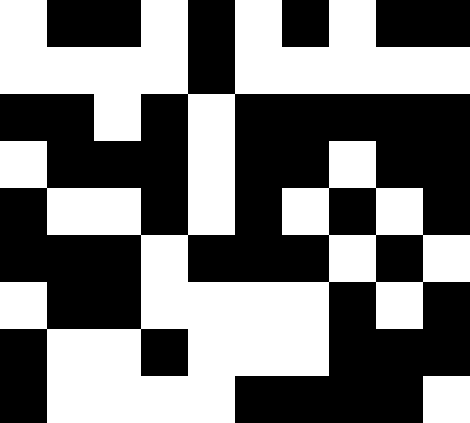[["white", "black", "black", "white", "black", "white", "black", "white", "black", "black"], ["white", "white", "white", "white", "black", "white", "white", "white", "white", "white"], ["black", "black", "white", "black", "white", "black", "black", "black", "black", "black"], ["white", "black", "black", "black", "white", "black", "black", "white", "black", "black"], ["black", "white", "white", "black", "white", "black", "white", "black", "white", "black"], ["black", "black", "black", "white", "black", "black", "black", "white", "black", "white"], ["white", "black", "black", "white", "white", "white", "white", "black", "white", "black"], ["black", "white", "white", "black", "white", "white", "white", "black", "black", "black"], ["black", "white", "white", "white", "white", "black", "black", "black", "black", "white"]]